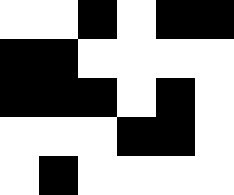[["white", "white", "black", "white", "black", "black"], ["black", "black", "white", "white", "white", "white"], ["black", "black", "black", "white", "black", "white"], ["white", "white", "white", "black", "black", "white"], ["white", "black", "white", "white", "white", "white"]]